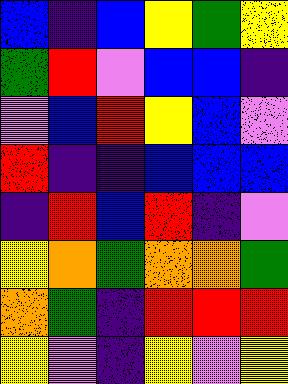[["blue", "indigo", "blue", "yellow", "green", "yellow"], ["green", "red", "violet", "blue", "blue", "indigo"], ["violet", "blue", "red", "yellow", "blue", "violet"], ["red", "indigo", "indigo", "blue", "blue", "blue"], ["indigo", "red", "blue", "red", "indigo", "violet"], ["yellow", "orange", "green", "orange", "orange", "green"], ["orange", "green", "indigo", "red", "red", "red"], ["yellow", "violet", "indigo", "yellow", "violet", "yellow"]]